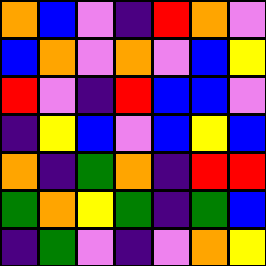[["orange", "blue", "violet", "indigo", "red", "orange", "violet"], ["blue", "orange", "violet", "orange", "violet", "blue", "yellow"], ["red", "violet", "indigo", "red", "blue", "blue", "violet"], ["indigo", "yellow", "blue", "violet", "blue", "yellow", "blue"], ["orange", "indigo", "green", "orange", "indigo", "red", "red"], ["green", "orange", "yellow", "green", "indigo", "green", "blue"], ["indigo", "green", "violet", "indigo", "violet", "orange", "yellow"]]